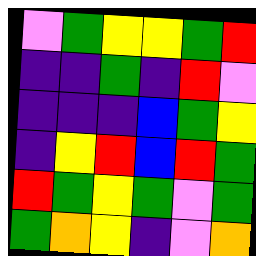[["violet", "green", "yellow", "yellow", "green", "red"], ["indigo", "indigo", "green", "indigo", "red", "violet"], ["indigo", "indigo", "indigo", "blue", "green", "yellow"], ["indigo", "yellow", "red", "blue", "red", "green"], ["red", "green", "yellow", "green", "violet", "green"], ["green", "orange", "yellow", "indigo", "violet", "orange"]]